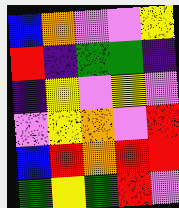[["blue", "orange", "violet", "violet", "yellow"], ["red", "indigo", "green", "green", "indigo"], ["indigo", "yellow", "violet", "yellow", "violet"], ["violet", "yellow", "orange", "violet", "red"], ["blue", "red", "orange", "red", "red"], ["green", "yellow", "green", "red", "violet"]]